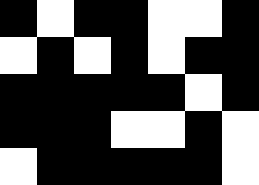[["black", "white", "black", "black", "white", "white", "black"], ["white", "black", "white", "black", "white", "black", "black"], ["black", "black", "black", "black", "black", "white", "black"], ["black", "black", "black", "white", "white", "black", "white"], ["white", "black", "black", "black", "black", "black", "white"]]